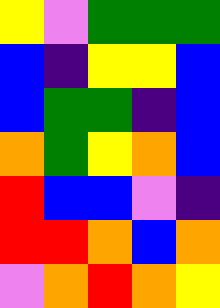[["yellow", "violet", "green", "green", "green"], ["blue", "indigo", "yellow", "yellow", "blue"], ["blue", "green", "green", "indigo", "blue"], ["orange", "green", "yellow", "orange", "blue"], ["red", "blue", "blue", "violet", "indigo"], ["red", "red", "orange", "blue", "orange"], ["violet", "orange", "red", "orange", "yellow"]]